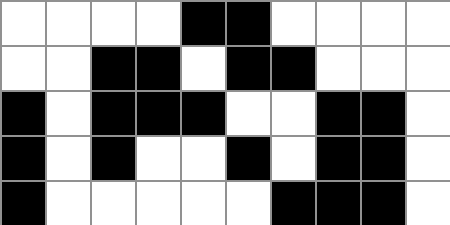[["white", "white", "white", "white", "black", "black", "white", "white", "white", "white"], ["white", "white", "black", "black", "white", "black", "black", "white", "white", "white"], ["black", "white", "black", "black", "black", "white", "white", "black", "black", "white"], ["black", "white", "black", "white", "white", "black", "white", "black", "black", "white"], ["black", "white", "white", "white", "white", "white", "black", "black", "black", "white"]]